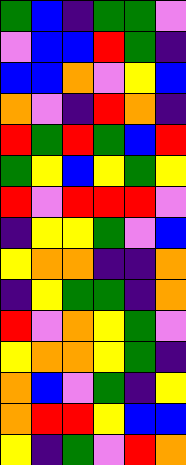[["green", "blue", "indigo", "green", "green", "violet"], ["violet", "blue", "blue", "red", "green", "indigo"], ["blue", "blue", "orange", "violet", "yellow", "blue"], ["orange", "violet", "indigo", "red", "orange", "indigo"], ["red", "green", "red", "green", "blue", "red"], ["green", "yellow", "blue", "yellow", "green", "yellow"], ["red", "violet", "red", "red", "red", "violet"], ["indigo", "yellow", "yellow", "green", "violet", "blue"], ["yellow", "orange", "orange", "indigo", "indigo", "orange"], ["indigo", "yellow", "green", "green", "indigo", "orange"], ["red", "violet", "orange", "yellow", "green", "violet"], ["yellow", "orange", "orange", "yellow", "green", "indigo"], ["orange", "blue", "violet", "green", "indigo", "yellow"], ["orange", "red", "red", "yellow", "blue", "blue"], ["yellow", "indigo", "green", "violet", "red", "orange"]]